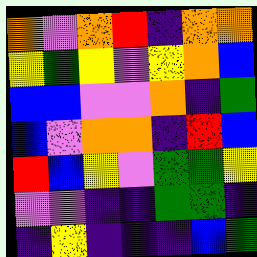[["orange", "violet", "orange", "red", "indigo", "orange", "orange"], ["yellow", "green", "yellow", "violet", "yellow", "orange", "blue"], ["blue", "blue", "violet", "violet", "orange", "indigo", "green"], ["blue", "violet", "orange", "orange", "indigo", "red", "blue"], ["red", "blue", "yellow", "violet", "green", "green", "yellow"], ["violet", "violet", "indigo", "indigo", "green", "green", "indigo"], ["indigo", "yellow", "indigo", "indigo", "indigo", "blue", "green"]]